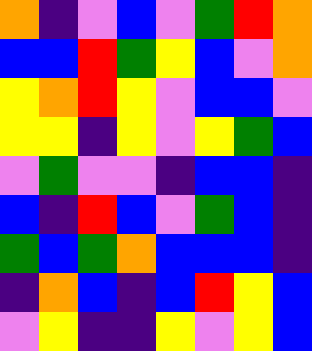[["orange", "indigo", "violet", "blue", "violet", "green", "red", "orange"], ["blue", "blue", "red", "green", "yellow", "blue", "violet", "orange"], ["yellow", "orange", "red", "yellow", "violet", "blue", "blue", "violet"], ["yellow", "yellow", "indigo", "yellow", "violet", "yellow", "green", "blue"], ["violet", "green", "violet", "violet", "indigo", "blue", "blue", "indigo"], ["blue", "indigo", "red", "blue", "violet", "green", "blue", "indigo"], ["green", "blue", "green", "orange", "blue", "blue", "blue", "indigo"], ["indigo", "orange", "blue", "indigo", "blue", "red", "yellow", "blue"], ["violet", "yellow", "indigo", "indigo", "yellow", "violet", "yellow", "blue"]]